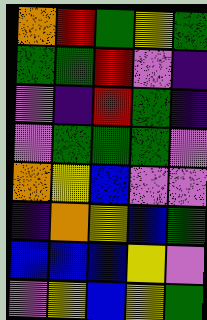[["orange", "red", "green", "yellow", "green"], ["green", "green", "red", "violet", "indigo"], ["violet", "indigo", "red", "green", "indigo"], ["violet", "green", "green", "green", "violet"], ["orange", "yellow", "blue", "violet", "violet"], ["indigo", "orange", "yellow", "blue", "green"], ["blue", "blue", "blue", "yellow", "violet"], ["violet", "yellow", "blue", "yellow", "green"]]